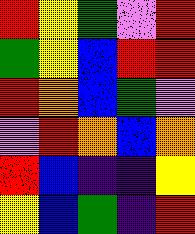[["red", "yellow", "green", "violet", "red"], ["green", "yellow", "blue", "red", "red"], ["red", "orange", "blue", "green", "violet"], ["violet", "red", "orange", "blue", "orange"], ["red", "blue", "indigo", "indigo", "yellow"], ["yellow", "blue", "green", "indigo", "red"]]